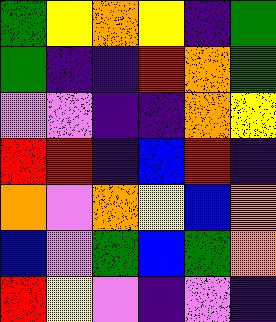[["green", "yellow", "orange", "yellow", "indigo", "green"], ["green", "indigo", "indigo", "red", "orange", "green"], ["violet", "violet", "indigo", "indigo", "orange", "yellow"], ["red", "red", "indigo", "blue", "red", "indigo"], ["orange", "violet", "orange", "yellow", "blue", "orange"], ["blue", "violet", "green", "blue", "green", "orange"], ["red", "yellow", "violet", "indigo", "violet", "indigo"]]